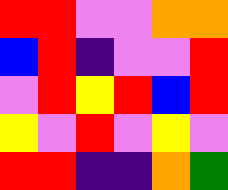[["red", "red", "violet", "violet", "orange", "orange"], ["blue", "red", "indigo", "violet", "violet", "red"], ["violet", "red", "yellow", "red", "blue", "red"], ["yellow", "violet", "red", "violet", "yellow", "violet"], ["red", "red", "indigo", "indigo", "orange", "green"]]